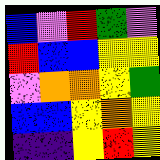[["blue", "violet", "red", "green", "violet"], ["red", "blue", "blue", "yellow", "yellow"], ["violet", "orange", "orange", "yellow", "green"], ["blue", "blue", "yellow", "orange", "yellow"], ["indigo", "indigo", "yellow", "red", "yellow"]]